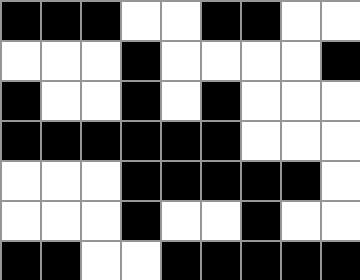[["black", "black", "black", "white", "white", "black", "black", "white", "white"], ["white", "white", "white", "black", "white", "white", "white", "white", "black"], ["black", "white", "white", "black", "white", "black", "white", "white", "white"], ["black", "black", "black", "black", "black", "black", "white", "white", "white"], ["white", "white", "white", "black", "black", "black", "black", "black", "white"], ["white", "white", "white", "black", "white", "white", "black", "white", "white"], ["black", "black", "white", "white", "black", "black", "black", "black", "black"]]